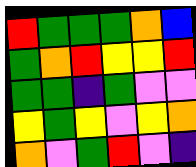[["red", "green", "green", "green", "orange", "blue"], ["green", "orange", "red", "yellow", "yellow", "red"], ["green", "green", "indigo", "green", "violet", "violet"], ["yellow", "green", "yellow", "violet", "yellow", "orange"], ["orange", "violet", "green", "red", "violet", "indigo"]]